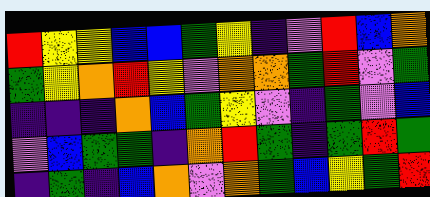[["red", "yellow", "yellow", "blue", "blue", "green", "yellow", "indigo", "violet", "red", "blue", "orange"], ["green", "yellow", "orange", "red", "yellow", "violet", "orange", "orange", "green", "red", "violet", "green"], ["indigo", "indigo", "indigo", "orange", "blue", "green", "yellow", "violet", "indigo", "green", "violet", "blue"], ["violet", "blue", "green", "green", "indigo", "orange", "red", "green", "indigo", "green", "red", "green"], ["indigo", "green", "indigo", "blue", "orange", "violet", "orange", "green", "blue", "yellow", "green", "red"]]